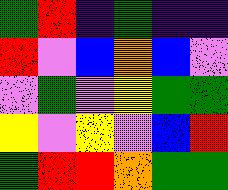[["green", "red", "indigo", "green", "indigo", "indigo"], ["red", "violet", "blue", "orange", "blue", "violet"], ["violet", "green", "violet", "yellow", "green", "green"], ["yellow", "violet", "yellow", "violet", "blue", "red"], ["green", "red", "red", "orange", "green", "green"]]